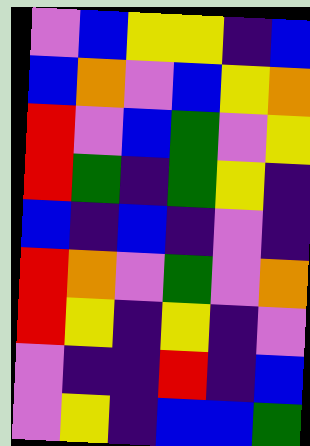[["violet", "blue", "yellow", "yellow", "indigo", "blue"], ["blue", "orange", "violet", "blue", "yellow", "orange"], ["red", "violet", "blue", "green", "violet", "yellow"], ["red", "green", "indigo", "green", "yellow", "indigo"], ["blue", "indigo", "blue", "indigo", "violet", "indigo"], ["red", "orange", "violet", "green", "violet", "orange"], ["red", "yellow", "indigo", "yellow", "indigo", "violet"], ["violet", "indigo", "indigo", "red", "indigo", "blue"], ["violet", "yellow", "indigo", "blue", "blue", "green"]]